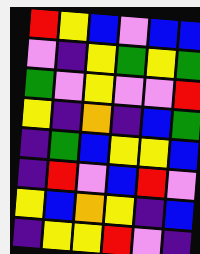[["red", "yellow", "blue", "violet", "blue", "blue"], ["violet", "indigo", "yellow", "green", "yellow", "green"], ["green", "violet", "yellow", "violet", "violet", "red"], ["yellow", "indigo", "orange", "indigo", "blue", "green"], ["indigo", "green", "blue", "yellow", "yellow", "blue"], ["indigo", "red", "violet", "blue", "red", "violet"], ["yellow", "blue", "orange", "yellow", "indigo", "blue"], ["indigo", "yellow", "yellow", "red", "violet", "indigo"]]